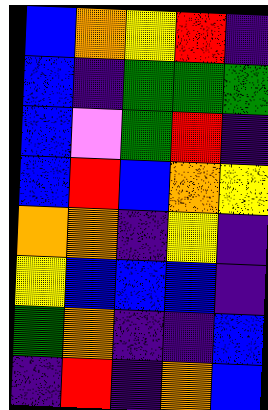[["blue", "orange", "yellow", "red", "indigo"], ["blue", "indigo", "green", "green", "green"], ["blue", "violet", "green", "red", "indigo"], ["blue", "red", "blue", "orange", "yellow"], ["orange", "orange", "indigo", "yellow", "indigo"], ["yellow", "blue", "blue", "blue", "indigo"], ["green", "orange", "indigo", "indigo", "blue"], ["indigo", "red", "indigo", "orange", "blue"]]